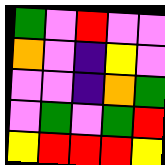[["green", "violet", "red", "violet", "violet"], ["orange", "violet", "indigo", "yellow", "violet"], ["violet", "violet", "indigo", "orange", "green"], ["violet", "green", "violet", "green", "red"], ["yellow", "red", "red", "red", "yellow"]]